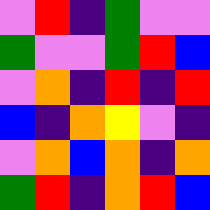[["violet", "red", "indigo", "green", "violet", "violet"], ["green", "violet", "violet", "green", "red", "blue"], ["violet", "orange", "indigo", "red", "indigo", "red"], ["blue", "indigo", "orange", "yellow", "violet", "indigo"], ["violet", "orange", "blue", "orange", "indigo", "orange"], ["green", "red", "indigo", "orange", "red", "blue"]]